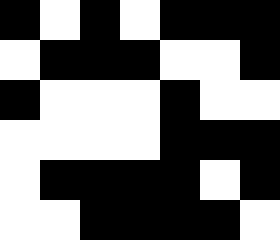[["black", "white", "black", "white", "black", "black", "black"], ["white", "black", "black", "black", "white", "white", "black"], ["black", "white", "white", "white", "black", "white", "white"], ["white", "white", "white", "white", "black", "black", "black"], ["white", "black", "black", "black", "black", "white", "black"], ["white", "white", "black", "black", "black", "black", "white"]]